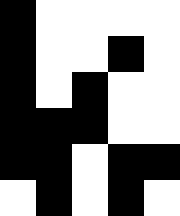[["black", "white", "white", "white", "white"], ["black", "white", "white", "black", "white"], ["black", "white", "black", "white", "white"], ["black", "black", "black", "white", "white"], ["black", "black", "white", "black", "black"], ["white", "black", "white", "black", "white"]]